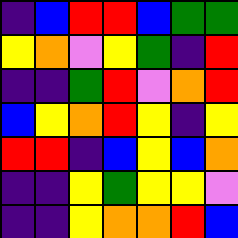[["indigo", "blue", "red", "red", "blue", "green", "green"], ["yellow", "orange", "violet", "yellow", "green", "indigo", "red"], ["indigo", "indigo", "green", "red", "violet", "orange", "red"], ["blue", "yellow", "orange", "red", "yellow", "indigo", "yellow"], ["red", "red", "indigo", "blue", "yellow", "blue", "orange"], ["indigo", "indigo", "yellow", "green", "yellow", "yellow", "violet"], ["indigo", "indigo", "yellow", "orange", "orange", "red", "blue"]]